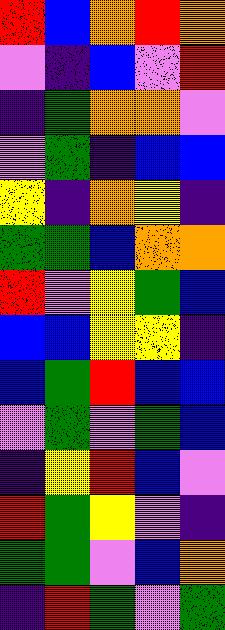[["red", "blue", "orange", "red", "orange"], ["violet", "indigo", "blue", "violet", "red"], ["indigo", "green", "orange", "orange", "violet"], ["violet", "green", "indigo", "blue", "blue"], ["yellow", "indigo", "orange", "yellow", "indigo"], ["green", "green", "blue", "orange", "orange"], ["red", "violet", "yellow", "green", "blue"], ["blue", "blue", "yellow", "yellow", "indigo"], ["blue", "green", "red", "blue", "blue"], ["violet", "green", "violet", "green", "blue"], ["indigo", "yellow", "red", "blue", "violet"], ["red", "green", "yellow", "violet", "indigo"], ["green", "green", "violet", "blue", "orange"], ["indigo", "red", "green", "violet", "green"]]